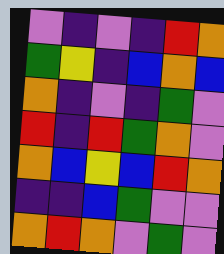[["violet", "indigo", "violet", "indigo", "red", "orange"], ["green", "yellow", "indigo", "blue", "orange", "blue"], ["orange", "indigo", "violet", "indigo", "green", "violet"], ["red", "indigo", "red", "green", "orange", "violet"], ["orange", "blue", "yellow", "blue", "red", "orange"], ["indigo", "indigo", "blue", "green", "violet", "violet"], ["orange", "red", "orange", "violet", "green", "violet"]]